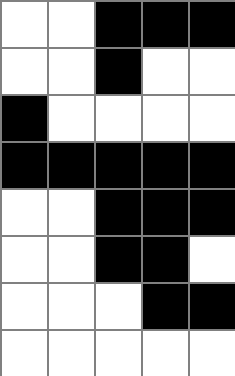[["white", "white", "black", "black", "black"], ["white", "white", "black", "white", "white"], ["black", "white", "white", "white", "white"], ["black", "black", "black", "black", "black"], ["white", "white", "black", "black", "black"], ["white", "white", "black", "black", "white"], ["white", "white", "white", "black", "black"], ["white", "white", "white", "white", "white"]]